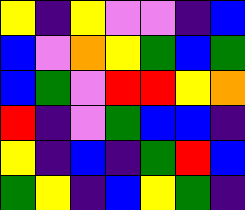[["yellow", "indigo", "yellow", "violet", "violet", "indigo", "blue"], ["blue", "violet", "orange", "yellow", "green", "blue", "green"], ["blue", "green", "violet", "red", "red", "yellow", "orange"], ["red", "indigo", "violet", "green", "blue", "blue", "indigo"], ["yellow", "indigo", "blue", "indigo", "green", "red", "blue"], ["green", "yellow", "indigo", "blue", "yellow", "green", "indigo"]]